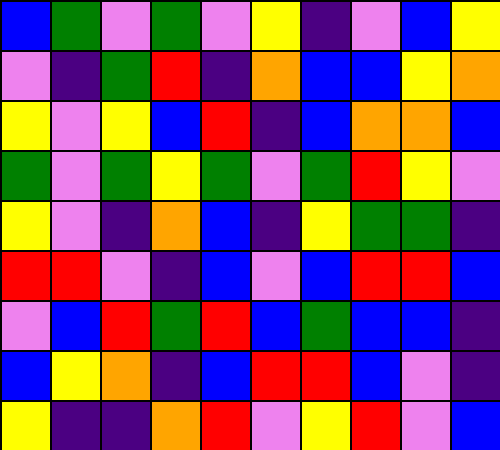[["blue", "green", "violet", "green", "violet", "yellow", "indigo", "violet", "blue", "yellow"], ["violet", "indigo", "green", "red", "indigo", "orange", "blue", "blue", "yellow", "orange"], ["yellow", "violet", "yellow", "blue", "red", "indigo", "blue", "orange", "orange", "blue"], ["green", "violet", "green", "yellow", "green", "violet", "green", "red", "yellow", "violet"], ["yellow", "violet", "indigo", "orange", "blue", "indigo", "yellow", "green", "green", "indigo"], ["red", "red", "violet", "indigo", "blue", "violet", "blue", "red", "red", "blue"], ["violet", "blue", "red", "green", "red", "blue", "green", "blue", "blue", "indigo"], ["blue", "yellow", "orange", "indigo", "blue", "red", "red", "blue", "violet", "indigo"], ["yellow", "indigo", "indigo", "orange", "red", "violet", "yellow", "red", "violet", "blue"]]